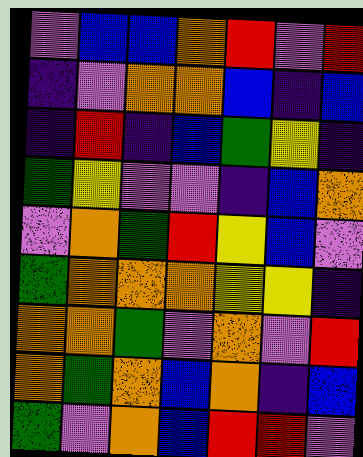[["violet", "blue", "blue", "orange", "red", "violet", "red"], ["indigo", "violet", "orange", "orange", "blue", "indigo", "blue"], ["indigo", "red", "indigo", "blue", "green", "yellow", "indigo"], ["green", "yellow", "violet", "violet", "indigo", "blue", "orange"], ["violet", "orange", "green", "red", "yellow", "blue", "violet"], ["green", "orange", "orange", "orange", "yellow", "yellow", "indigo"], ["orange", "orange", "green", "violet", "orange", "violet", "red"], ["orange", "green", "orange", "blue", "orange", "indigo", "blue"], ["green", "violet", "orange", "blue", "red", "red", "violet"]]